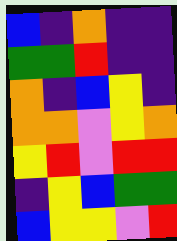[["blue", "indigo", "orange", "indigo", "indigo"], ["green", "green", "red", "indigo", "indigo"], ["orange", "indigo", "blue", "yellow", "indigo"], ["orange", "orange", "violet", "yellow", "orange"], ["yellow", "red", "violet", "red", "red"], ["indigo", "yellow", "blue", "green", "green"], ["blue", "yellow", "yellow", "violet", "red"]]